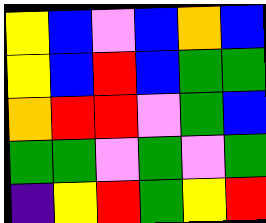[["yellow", "blue", "violet", "blue", "orange", "blue"], ["yellow", "blue", "red", "blue", "green", "green"], ["orange", "red", "red", "violet", "green", "blue"], ["green", "green", "violet", "green", "violet", "green"], ["indigo", "yellow", "red", "green", "yellow", "red"]]